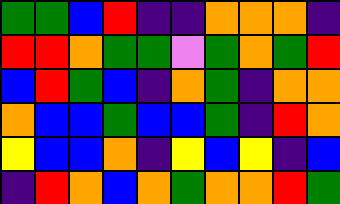[["green", "green", "blue", "red", "indigo", "indigo", "orange", "orange", "orange", "indigo"], ["red", "red", "orange", "green", "green", "violet", "green", "orange", "green", "red"], ["blue", "red", "green", "blue", "indigo", "orange", "green", "indigo", "orange", "orange"], ["orange", "blue", "blue", "green", "blue", "blue", "green", "indigo", "red", "orange"], ["yellow", "blue", "blue", "orange", "indigo", "yellow", "blue", "yellow", "indigo", "blue"], ["indigo", "red", "orange", "blue", "orange", "green", "orange", "orange", "red", "green"]]